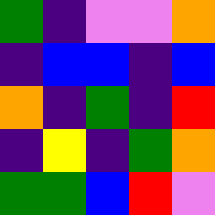[["green", "indigo", "violet", "violet", "orange"], ["indigo", "blue", "blue", "indigo", "blue"], ["orange", "indigo", "green", "indigo", "red"], ["indigo", "yellow", "indigo", "green", "orange"], ["green", "green", "blue", "red", "violet"]]